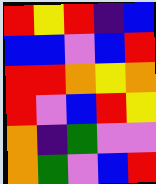[["red", "yellow", "red", "indigo", "blue"], ["blue", "blue", "violet", "blue", "red"], ["red", "red", "orange", "yellow", "orange"], ["red", "violet", "blue", "red", "yellow"], ["orange", "indigo", "green", "violet", "violet"], ["orange", "green", "violet", "blue", "red"]]